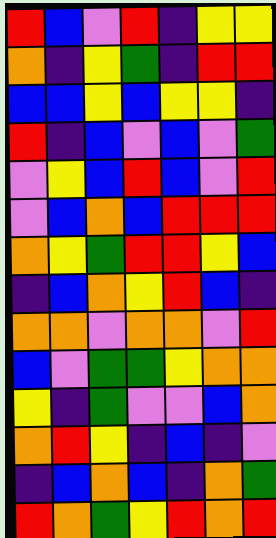[["red", "blue", "violet", "red", "indigo", "yellow", "yellow"], ["orange", "indigo", "yellow", "green", "indigo", "red", "red"], ["blue", "blue", "yellow", "blue", "yellow", "yellow", "indigo"], ["red", "indigo", "blue", "violet", "blue", "violet", "green"], ["violet", "yellow", "blue", "red", "blue", "violet", "red"], ["violet", "blue", "orange", "blue", "red", "red", "red"], ["orange", "yellow", "green", "red", "red", "yellow", "blue"], ["indigo", "blue", "orange", "yellow", "red", "blue", "indigo"], ["orange", "orange", "violet", "orange", "orange", "violet", "red"], ["blue", "violet", "green", "green", "yellow", "orange", "orange"], ["yellow", "indigo", "green", "violet", "violet", "blue", "orange"], ["orange", "red", "yellow", "indigo", "blue", "indigo", "violet"], ["indigo", "blue", "orange", "blue", "indigo", "orange", "green"], ["red", "orange", "green", "yellow", "red", "orange", "red"]]